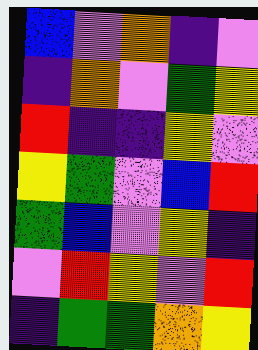[["blue", "violet", "orange", "indigo", "violet"], ["indigo", "orange", "violet", "green", "yellow"], ["red", "indigo", "indigo", "yellow", "violet"], ["yellow", "green", "violet", "blue", "red"], ["green", "blue", "violet", "yellow", "indigo"], ["violet", "red", "yellow", "violet", "red"], ["indigo", "green", "green", "orange", "yellow"]]